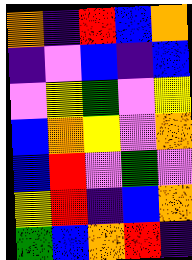[["orange", "indigo", "red", "blue", "orange"], ["indigo", "violet", "blue", "indigo", "blue"], ["violet", "yellow", "green", "violet", "yellow"], ["blue", "orange", "yellow", "violet", "orange"], ["blue", "red", "violet", "green", "violet"], ["yellow", "red", "indigo", "blue", "orange"], ["green", "blue", "orange", "red", "indigo"]]